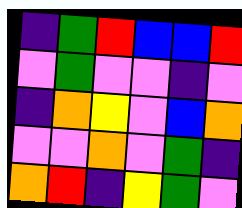[["indigo", "green", "red", "blue", "blue", "red"], ["violet", "green", "violet", "violet", "indigo", "violet"], ["indigo", "orange", "yellow", "violet", "blue", "orange"], ["violet", "violet", "orange", "violet", "green", "indigo"], ["orange", "red", "indigo", "yellow", "green", "violet"]]